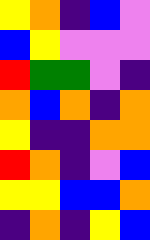[["yellow", "orange", "indigo", "blue", "violet"], ["blue", "yellow", "violet", "violet", "violet"], ["red", "green", "green", "violet", "indigo"], ["orange", "blue", "orange", "indigo", "orange"], ["yellow", "indigo", "indigo", "orange", "orange"], ["red", "orange", "indigo", "violet", "blue"], ["yellow", "yellow", "blue", "blue", "orange"], ["indigo", "orange", "indigo", "yellow", "blue"]]